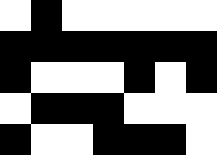[["white", "black", "white", "white", "white", "white", "white"], ["black", "black", "black", "black", "black", "black", "black"], ["black", "white", "white", "white", "black", "white", "black"], ["white", "black", "black", "black", "white", "white", "white"], ["black", "white", "white", "black", "black", "black", "white"]]